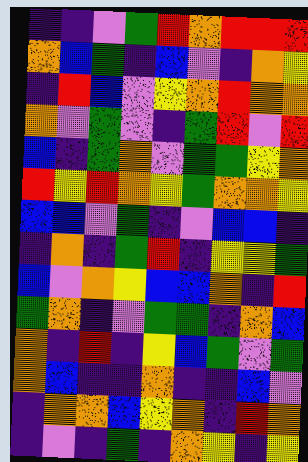[["indigo", "indigo", "violet", "green", "red", "orange", "red", "red", "red"], ["orange", "blue", "green", "indigo", "blue", "violet", "indigo", "orange", "yellow"], ["indigo", "red", "blue", "violet", "yellow", "orange", "red", "orange", "orange"], ["orange", "violet", "green", "violet", "indigo", "green", "red", "violet", "red"], ["blue", "indigo", "green", "orange", "violet", "green", "green", "yellow", "orange"], ["red", "yellow", "red", "orange", "yellow", "green", "orange", "orange", "yellow"], ["blue", "blue", "violet", "green", "indigo", "violet", "blue", "blue", "indigo"], ["indigo", "orange", "indigo", "green", "red", "indigo", "yellow", "yellow", "green"], ["blue", "violet", "orange", "yellow", "blue", "blue", "orange", "indigo", "red"], ["green", "orange", "indigo", "violet", "green", "green", "indigo", "orange", "blue"], ["orange", "indigo", "red", "indigo", "yellow", "blue", "green", "violet", "green"], ["orange", "blue", "indigo", "indigo", "orange", "indigo", "indigo", "blue", "violet"], ["indigo", "orange", "orange", "blue", "yellow", "orange", "indigo", "red", "orange"], ["indigo", "violet", "indigo", "green", "indigo", "orange", "yellow", "indigo", "yellow"]]